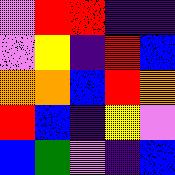[["violet", "red", "red", "indigo", "indigo"], ["violet", "yellow", "indigo", "red", "blue"], ["orange", "orange", "blue", "red", "orange"], ["red", "blue", "indigo", "yellow", "violet"], ["blue", "green", "violet", "indigo", "blue"]]